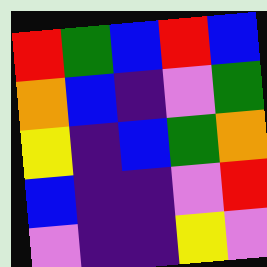[["red", "green", "blue", "red", "blue"], ["orange", "blue", "indigo", "violet", "green"], ["yellow", "indigo", "blue", "green", "orange"], ["blue", "indigo", "indigo", "violet", "red"], ["violet", "indigo", "indigo", "yellow", "violet"]]